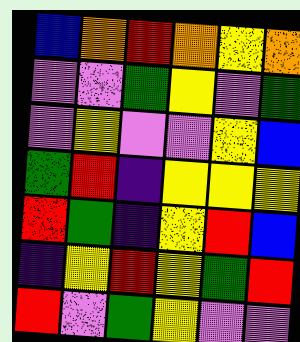[["blue", "orange", "red", "orange", "yellow", "orange"], ["violet", "violet", "green", "yellow", "violet", "green"], ["violet", "yellow", "violet", "violet", "yellow", "blue"], ["green", "red", "indigo", "yellow", "yellow", "yellow"], ["red", "green", "indigo", "yellow", "red", "blue"], ["indigo", "yellow", "red", "yellow", "green", "red"], ["red", "violet", "green", "yellow", "violet", "violet"]]